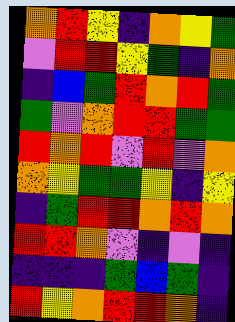[["orange", "red", "yellow", "indigo", "orange", "yellow", "green"], ["violet", "red", "red", "yellow", "green", "indigo", "orange"], ["indigo", "blue", "green", "red", "orange", "red", "green"], ["green", "violet", "orange", "red", "red", "green", "green"], ["red", "orange", "red", "violet", "red", "violet", "orange"], ["orange", "yellow", "green", "green", "yellow", "indigo", "yellow"], ["indigo", "green", "red", "red", "orange", "red", "orange"], ["red", "red", "orange", "violet", "indigo", "violet", "indigo"], ["indigo", "indigo", "indigo", "green", "blue", "green", "indigo"], ["red", "yellow", "orange", "red", "red", "orange", "indigo"]]